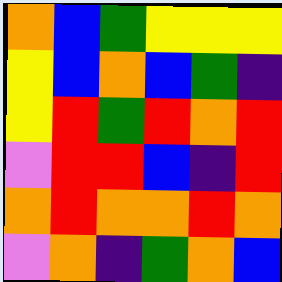[["orange", "blue", "green", "yellow", "yellow", "yellow"], ["yellow", "blue", "orange", "blue", "green", "indigo"], ["yellow", "red", "green", "red", "orange", "red"], ["violet", "red", "red", "blue", "indigo", "red"], ["orange", "red", "orange", "orange", "red", "orange"], ["violet", "orange", "indigo", "green", "orange", "blue"]]